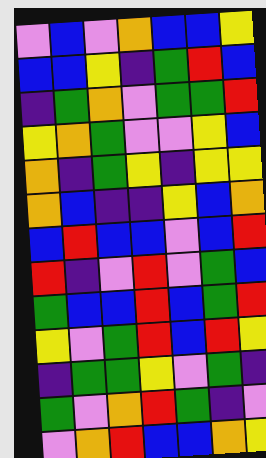[["violet", "blue", "violet", "orange", "blue", "blue", "yellow"], ["blue", "blue", "yellow", "indigo", "green", "red", "blue"], ["indigo", "green", "orange", "violet", "green", "green", "red"], ["yellow", "orange", "green", "violet", "violet", "yellow", "blue"], ["orange", "indigo", "green", "yellow", "indigo", "yellow", "yellow"], ["orange", "blue", "indigo", "indigo", "yellow", "blue", "orange"], ["blue", "red", "blue", "blue", "violet", "blue", "red"], ["red", "indigo", "violet", "red", "violet", "green", "blue"], ["green", "blue", "blue", "red", "blue", "green", "red"], ["yellow", "violet", "green", "red", "blue", "red", "yellow"], ["indigo", "green", "green", "yellow", "violet", "green", "indigo"], ["green", "violet", "orange", "red", "green", "indigo", "violet"], ["violet", "orange", "red", "blue", "blue", "orange", "yellow"]]